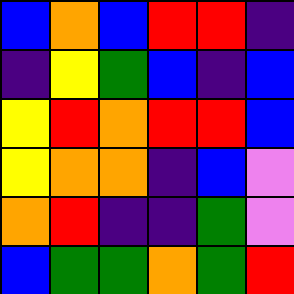[["blue", "orange", "blue", "red", "red", "indigo"], ["indigo", "yellow", "green", "blue", "indigo", "blue"], ["yellow", "red", "orange", "red", "red", "blue"], ["yellow", "orange", "orange", "indigo", "blue", "violet"], ["orange", "red", "indigo", "indigo", "green", "violet"], ["blue", "green", "green", "orange", "green", "red"]]